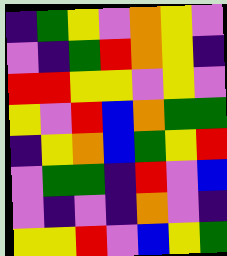[["indigo", "green", "yellow", "violet", "orange", "yellow", "violet"], ["violet", "indigo", "green", "red", "orange", "yellow", "indigo"], ["red", "red", "yellow", "yellow", "violet", "yellow", "violet"], ["yellow", "violet", "red", "blue", "orange", "green", "green"], ["indigo", "yellow", "orange", "blue", "green", "yellow", "red"], ["violet", "green", "green", "indigo", "red", "violet", "blue"], ["violet", "indigo", "violet", "indigo", "orange", "violet", "indigo"], ["yellow", "yellow", "red", "violet", "blue", "yellow", "green"]]